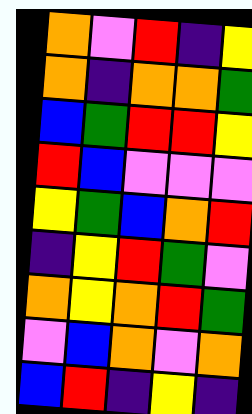[["orange", "violet", "red", "indigo", "yellow"], ["orange", "indigo", "orange", "orange", "green"], ["blue", "green", "red", "red", "yellow"], ["red", "blue", "violet", "violet", "violet"], ["yellow", "green", "blue", "orange", "red"], ["indigo", "yellow", "red", "green", "violet"], ["orange", "yellow", "orange", "red", "green"], ["violet", "blue", "orange", "violet", "orange"], ["blue", "red", "indigo", "yellow", "indigo"]]